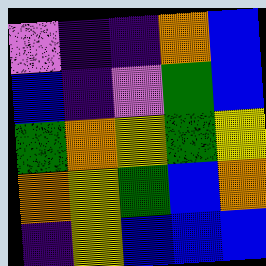[["violet", "indigo", "indigo", "orange", "blue"], ["blue", "indigo", "violet", "green", "blue"], ["green", "orange", "yellow", "green", "yellow"], ["orange", "yellow", "green", "blue", "orange"], ["indigo", "yellow", "blue", "blue", "blue"]]